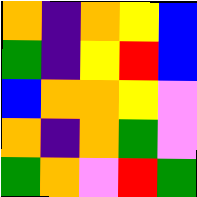[["orange", "indigo", "orange", "yellow", "blue"], ["green", "indigo", "yellow", "red", "blue"], ["blue", "orange", "orange", "yellow", "violet"], ["orange", "indigo", "orange", "green", "violet"], ["green", "orange", "violet", "red", "green"]]